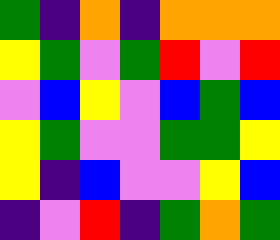[["green", "indigo", "orange", "indigo", "orange", "orange", "orange"], ["yellow", "green", "violet", "green", "red", "violet", "red"], ["violet", "blue", "yellow", "violet", "blue", "green", "blue"], ["yellow", "green", "violet", "violet", "green", "green", "yellow"], ["yellow", "indigo", "blue", "violet", "violet", "yellow", "blue"], ["indigo", "violet", "red", "indigo", "green", "orange", "green"]]